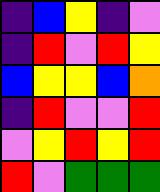[["indigo", "blue", "yellow", "indigo", "violet"], ["indigo", "red", "violet", "red", "yellow"], ["blue", "yellow", "yellow", "blue", "orange"], ["indigo", "red", "violet", "violet", "red"], ["violet", "yellow", "red", "yellow", "red"], ["red", "violet", "green", "green", "green"]]